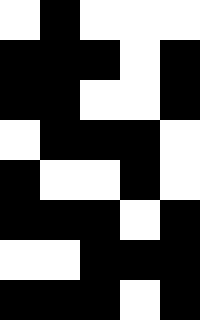[["white", "black", "white", "white", "white"], ["black", "black", "black", "white", "black"], ["black", "black", "white", "white", "black"], ["white", "black", "black", "black", "white"], ["black", "white", "white", "black", "white"], ["black", "black", "black", "white", "black"], ["white", "white", "black", "black", "black"], ["black", "black", "black", "white", "black"]]